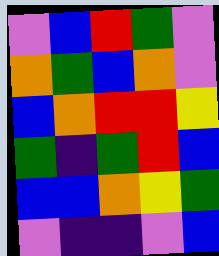[["violet", "blue", "red", "green", "violet"], ["orange", "green", "blue", "orange", "violet"], ["blue", "orange", "red", "red", "yellow"], ["green", "indigo", "green", "red", "blue"], ["blue", "blue", "orange", "yellow", "green"], ["violet", "indigo", "indigo", "violet", "blue"]]